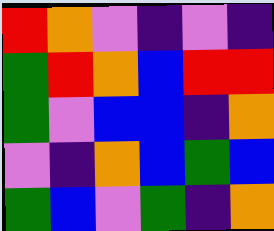[["red", "orange", "violet", "indigo", "violet", "indigo"], ["green", "red", "orange", "blue", "red", "red"], ["green", "violet", "blue", "blue", "indigo", "orange"], ["violet", "indigo", "orange", "blue", "green", "blue"], ["green", "blue", "violet", "green", "indigo", "orange"]]